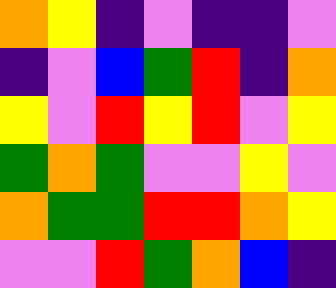[["orange", "yellow", "indigo", "violet", "indigo", "indigo", "violet"], ["indigo", "violet", "blue", "green", "red", "indigo", "orange"], ["yellow", "violet", "red", "yellow", "red", "violet", "yellow"], ["green", "orange", "green", "violet", "violet", "yellow", "violet"], ["orange", "green", "green", "red", "red", "orange", "yellow"], ["violet", "violet", "red", "green", "orange", "blue", "indigo"]]